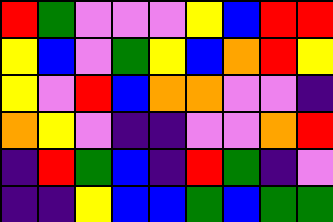[["red", "green", "violet", "violet", "violet", "yellow", "blue", "red", "red"], ["yellow", "blue", "violet", "green", "yellow", "blue", "orange", "red", "yellow"], ["yellow", "violet", "red", "blue", "orange", "orange", "violet", "violet", "indigo"], ["orange", "yellow", "violet", "indigo", "indigo", "violet", "violet", "orange", "red"], ["indigo", "red", "green", "blue", "indigo", "red", "green", "indigo", "violet"], ["indigo", "indigo", "yellow", "blue", "blue", "green", "blue", "green", "green"]]